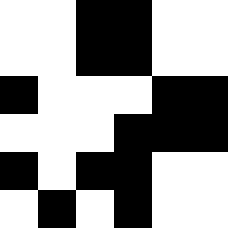[["white", "white", "black", "black", "white", "white"], ["white", "white", "black", "black", "white", "white"], ["black", "white", "white", "white", "black", "black"], ["white", "white", "white", "black", "black", "black"], ["black", "white", "black", "black", "white", "white"], ["white", "black", "white", "black", "white", "white"]]